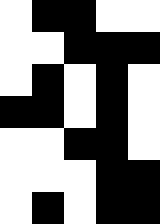[["white", "black", "black", "white", "white"], ["white", "white", "black", "black", "black"], ["white", "black", "white", "black", "white"], ["black", "black", "white", "black", "white"], ["white", "white", "black", "black", "white"], ["white", "white", "white", "black", "black"], ["white", "black", "white", "black", "black"]]